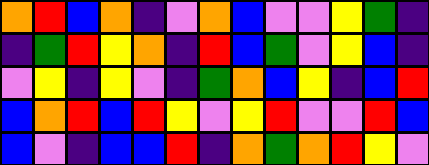[["orange", "red", "blue", "orange", "indigo", "violet", "orange", "blue", "violet", "violet", "yellow", "green", "indigo"], ["indigo", "green", "red", "yellow", "orange", "indigo", "red", "blue", "green", "violet", "yellow", "blue", "indigo"], ["violet", "yellow", "indigo", "yellow", "violet", "indigo", "green", "orange", "blue", "yellow", "indigo", "blue", "red"], ["blue", "orange", "red", "blue", "red", "yellow", "violet", "yellow", "red", "violet", "violet", "red", "blue"], ["blue", "violet", "indigo", "blue", "blue", "red", "indigo", "orange", "green", "orange", "red", "yellow", "violet"]]